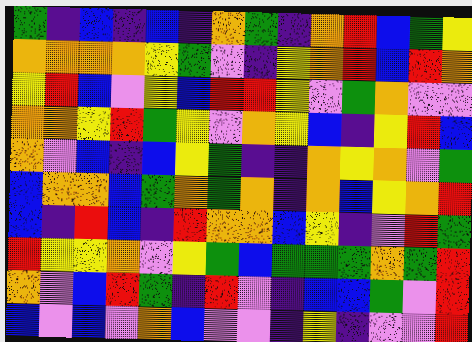[["green", "indigo", "blue", "indigo", "blue", "indigo", "orange", "green", "indigo", "orange", "red", "blue", "green", "yellow"], ["orange", "orange", "orange", "orange", "yellow", "green", "violet", "indigo", "yellow", "orange", "red", "blue", "red", "orange"], ["yellow", "red", "blue", "violet", "yellow", "blue", "red", "red", "yellow", "violet", "green", "orange", "violet", "violet"], ["orange", "orange", "yellow", "red", "green", "yellow", "violet", "orange", "yellow", "blue", "indigo", "yellow", "red", "blue"], ["orange", "violet", "blue", "indigo", "blue", "yellow", "green", "indigo", "indigo", "orange", "yellow", "orange", "violet", "green"], ["blue", "orange", "orange", "blue", "green", "orange", "green", "orange", "indigo", "orange", "blue", "yellow", "orange", "red"], ["blue", "indigo", "red", "blue", "indigo", "red", "orange", "orange", "blue", "yellow", "indigo", "violet", "red", "green"], ["red", "yellow", "yellow", "orange", "violet", "yellow", "green", "blue", "green", "green", "green", "orange", "green", "red"], ["orange", "violet", "blue", "red", "green", "indigo", "red", "violet", "indigo", "blue", "blue", "green", "violet", "red"], ["blue", "violet", "blue", "violet", "orange", "blue", "violet", "violet", "indigo", "yellow", "indigo", "violet", "violet", "red"]]